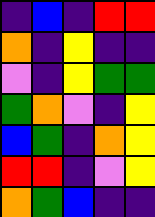[["indigo", "blue", "indigo", "red", "red"], ["orange", "indigo", "yellow", "indigo", "indigo"], ["violet", "indigo", "yellow", "green", "green"], ["green", "orange", "violet", "indigo", "yellow"], ["blue", "green", "indigo", "orange", "yellow"], ["red", "red", "indigo", "violet", "yellow"], ["orange", "green", "blue", "indigo", "indigo"]]